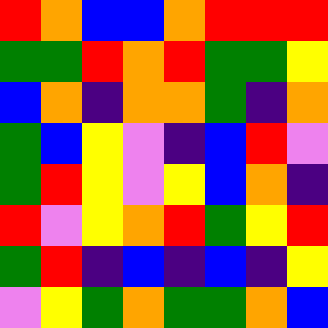[["red", "orange", "blue", "blue", "orange", "red", "red", "red"], ["green", "green", "red", "orange", "red", "green", "green", "yellow"], ["blue", "orange", "indigo", "orange", "orange", "green", "indigo", "orange"], ["green", "blue", "yellow", "violet", "indigo", "blue", "red", "violet"], ["green", "red", "yellow", "violet", "yellow", "blue", "orange", "indigo"], ["red", "violet", "yellow", "orange", "red", "green", "yellow", "red"], ["green", "red", "indigo", "blue", "indigo", "blue", "indigo", "yellow"], ["violet", "yellow", "green", "orange", "green", "green", "orange", "blue"]]